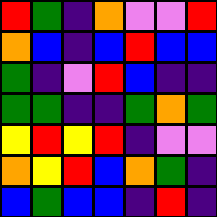[["red", "green", "indigo", "orange", "violet", "violet", "red"], ["orange", "blue", "indigo", "blue", "red", "blue", "blue"], ["green", "indigo", "violet", "red", "blue", "indigo", "indigo"], ["green", "green", "indigo", "indigo", "green", "orange", "green"], ["yellow", "red", "yellow", "red", "indigo", "violet", "violet"], ["orange", "yellow", "red", "blue", "orange", "green", "indigo"], ["blue", "green", "blue", "blue", "indigo", "red", "indigo"]]